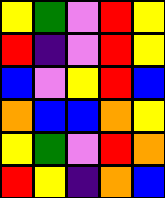[["yellow", "green", "violet", "red", "yellow"], ["red", "indigo", "violet", "red", "yellow"], ["blue", "violet", "yellow", "red", "blue"], ["orange", "blue", "blue", "orange", "yellow"], ["yellow", "green", "violet", "red", "orange"], ["red", "yellow", "indigo", "orange", "blue"]]